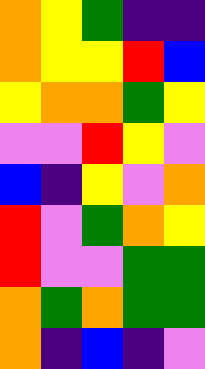[["orange", "yellow", "green", "indigo", "indigo"], ["orange", "yellow", "yellow", "red", "blue"], ["yellow", "orange", "orange", "green", "yellow"], ["violet", "violet", "red", "yellow", "violet"], ["blue", "indigo", "yellow", "violet", "orange"], ["red", "violet", "green", "orange", "yellow"], ["red", "violet", "violet", "green", "green"], ["orange", "green", "orange", "green", "green"], ["orange", "indigo", "blue", "indigo", "violet"]]